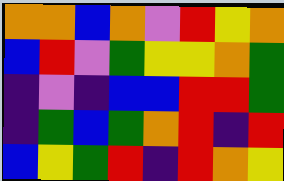[["orange", "orange", "blue", "orange", "violet", "red", "yellow", "orange"], ["blue", "red", "violet", "green", "yellow", "yellow", "orange", "green"], ["indigo", "violet", "indigo", "blue", "blue", "red", "red", "green"], ["indigo", "green", "blue", "green", "orange", "red", "indigo", "red"], ["blue", "yellow", "green", "red", "indigo", "red", "orange", "yellow"]]